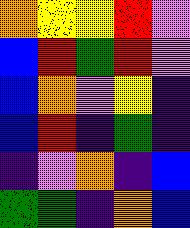[["orange", "yellow", "yellow", "red", "violet"], ["blue", "red", "green", "red", "violet"], ["blue", "orange", "violet", "yellow", "indigo"], ["blue", "red", "indigo", "green", "indigo"], ["indigo", "violet", "orange", "indigo", "blue"], ["green", "green", "indigo", "orange", "blue"]]